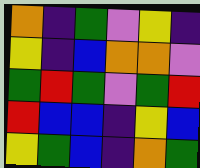[["orange", "indigo", "green", "violet", "yellow", "indigo"], ["yellow", "indigo", "blue", "orange", "orange", "violet"], ["green", "red", "green", "violet", "green", "red"], ["red", "blue", "blue", "indigo", "yellow", "blue"], ["yellow", "green", "blue", "indigo", "orange", "green"]]